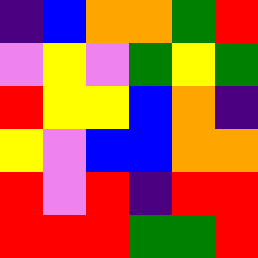[["indigo", "blue", "orange", "orange", "green", "red"], ["violet", "yellow", "violet", "green", "yellow", "green"], ["red", "yellow", "yellow", "blue", "orange", "indigo"], ["yellow", "violet", "blue", "blue", "orange", "orange"], ["red", "violet", "red", "indigo", "red", "red"], ["red", "red", "red", "green", "green", "red"]]